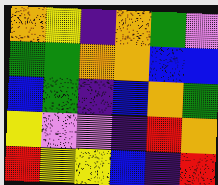[["orange", "yellow", "indigo", "orange", "green", "violet"], ["green", "green", "orange", "orange", "blue", "blue"], ["blue", "green", "indigo", "blue", "orange", "green"], ["yellow", "violet", "violet", "indigo", "red", "orange"], ["red", "yellow", "yellow", "blue", "indigo", "red"]]